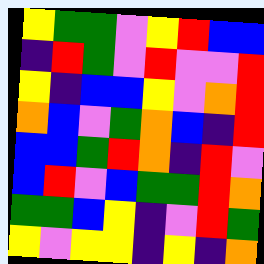[["yellow", "green", "green", "violet", "yellow", "red", "blue", "blue"], ["indigo", "red", "green", "violet", "red", "violet", "violet", "red"], ["yellow", "indigo", "blue", "blue", "yellow", "violet", "orange", "red"], ["orange", "blue", "violet", "green", "orange", "blue", "indigo", "red"], ["blue", "blue", "green", "red", "orange", "indigo", "red", "violet"], ["blue", "red", "violet", "blue", "green", "green", "red", "orange"], ["green", "green", "blue", "yellow", "indigo", "violet", "red", "green"], ["yellow", "violet", "yellow", "yellow", "indigo", "yellow", "indigo", "orange"]]